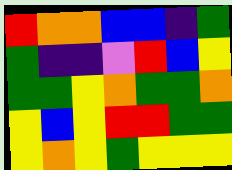[["red", "orange", "orange", "blue", "blue", "indigo", "green"], ["green", "indigo", "indigo", "violet", "red", "blue", "yellow"], ["green", "green", "yellow", "orange", "green", "green", "orange"], ["yellow", "blue", "yellow", "red", "red", "green", "green"], ["yellow", "orange", "yellow", "green", "yellow", "yellow", "yellow"]]